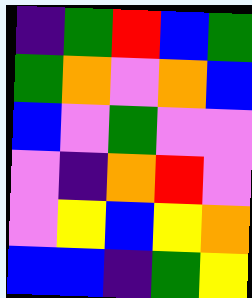[["indigo", "green", "red", "blue", "green"], ["green", "orange", "violet", "orange", "blue"], ["blue", "violet", "green", "violet", "violet"], ["violet", "indigo", "orange", "red", "violet"], ["violet", "yellow", "blue", "yellow", "orange"], ["blue", "blue", "indigo", "green", "yellow"]]